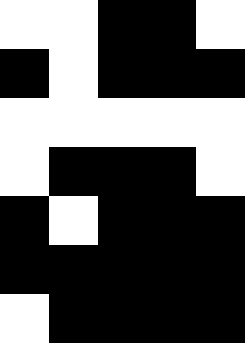[["white", "white", "black", "black", "white"], ["black", "white", "black", "black", "black"], ["white", "white", "white", "white", "white"], ["white", "black", "black", "black", "white"], ["black", "white", "black", "black", "black"], ["black", "black", "black", "black", "black"], ["white", "black", "black", "black", "black"]]